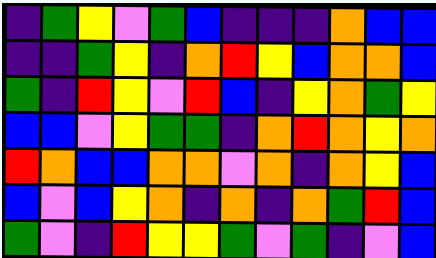[["indigo", "green", "yellow", "violet", "green", "blue", "indigo", "indigo", "indigo", "orange", "blue", "blue"], ["indigo", "indigo", "green", "yellow", "indigo", "orange", "red", "yellow", "blue", "orange", "orange", "blue"], ["green", "indigo", "red", "yellow", "violet", "red", "blue", "indigo", "yellow", "orange", "green", "yellow"], ["blue", "blue", "violet", "yellow", "green", "green", "indigo", "orange", "red", "orange", "yellow", "orange"], ["red", "orange", "blue", "blue", "orange", "orange", "violet", "orange", "indigo", "orange", "yellow", "blue"], ["blue", "violet", "blue", "yellow", "orange", "indigo", "orange", "indigo", "orange", "green", "red", "blue"], ["green", "violet", "indigo", "red", "yellow", "yellow", "green", "violet", "green", "indigo", "violet", "blue"]]